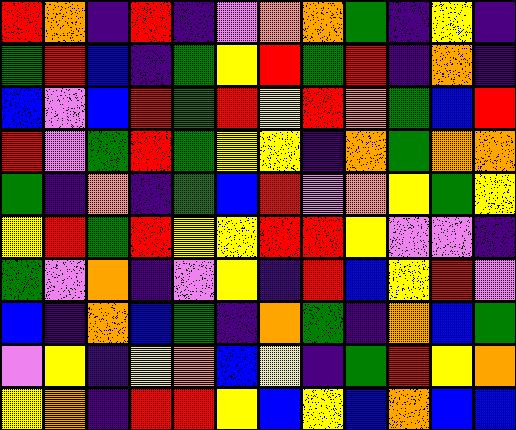[["red", "orange", "indigo", "red", "indigo", "violet", "orange", "orange", "green", "indigo", "yellow", "indigo"], ["green", "red", "blue", "indigo", "green", "yellow", "red", "green", "red", "indigo", "orange", "indigo"], ["blue", "violet", "blue", "red", "green", "red", "yellow", "red", "orange", "green", "blue", "red"], ["red", "violet", "green", "red", "green", "yellow", "yellow", "indigo", "orange", "green", "orange", "orange"], ["green", "indigo", "orange", "indigo", "green", "blue", "red", "violet", "orange", "yellow", "green", "yellow"], ["yellow", "red", "green", "red", "yellow", "yellow", "red", "red", "yellow", "violet", "violet", "indigo"], ["green", "violet", "orange", "indigo", "violet", "yellow", "indigo", "red", "blue", "yellow", "red", "violet"], ["blue", "indigo", "orange", "blue", "green", "indigo", "orange", "green", "indigo", "orange", "blue", "green"], ["violet", "yellow", "indigo", "yellow", "orange", "blue", "yellow", "indigo", "green", "red", "yellow", "orange"], ["yellow", "orange", "indigo", "red", "red", "yellow", "blue", "yellow", "blue", "orange", "blue", "blue"]]